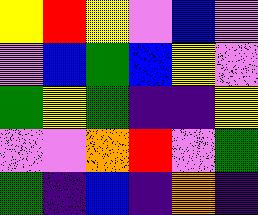[["yellow", "red", "yellow", "violet", "blue", "violet"], ["violet", "blue", "green", "blue", "yellow", "violet"], ["green", "yellow", "green", "indigo", "indigo", "yellow"], ["violet", "violet", "orange", "red", "violet", "green"], ["green", "indigo", "blue", "indigo", "orange", "indigo"]]